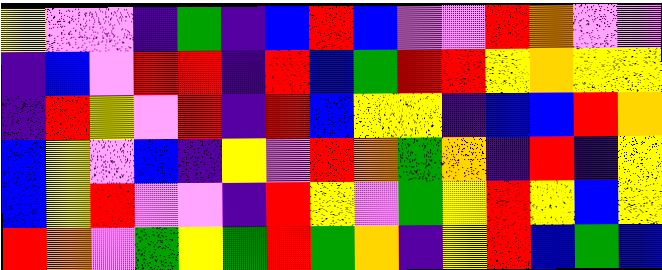[["yellow", "violet", "violet", "indigo", "green", "indigo", "blue", "red", "blue", "violet", "violet", "red", "orange", "violet", "violet"], ["indigo", "blue", "violet", "red", "red", "indigo", "red", "blue", "green", "red", "red", "yellow", "orange", "yellow", "yellow"], ["indigo", "red", "yellow", "violet", "red", "indigo", "red", "blue", "yellow", "yellow", "indigo", "blue", "blue", "red", "orange"], ["blue", "yellow", "violet", "blue", "indigo", "yellow", "violet", "red", "orange", "green", "orange", "indigo", "red", "indigo", "yellow"], ["blue", "yellow", "red", "violet", "violet", "indigo", "red", "yellow", "violet", "green", "yellow", "red", "yellow", "blue", "yellow"], ["red", "orange", "violet", "green", "yellow", "green", "red", "green", "orange", "indigo", "yellow", "red", "blue", "green", "blue"]]